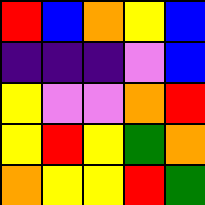[["red", "blue", "orange", "yellow", "blue"], ["indigo", "indigo", "indigo", "violet", "blue"], ["yellow", "violet", "violet", "orange", "red"], ["yellow", "red", "yellow", "green", "orange"], ["orange", "yellow", "yellow", "red", "green"]]